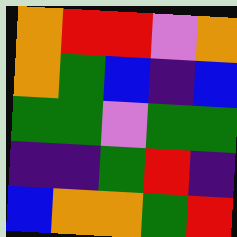[["orange", "red", "red", "violet", "orange"], ["orange", "green", "blue", "indigo", "blue"], ["green", "green", "violet", "green", "green"], ["indigo", "indigo", "green", "red", "indigo"], ["blue", "orange", "orange", "green", "red"]]